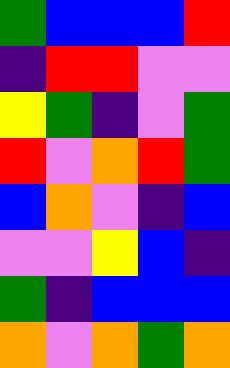[["green", "blue", "blue", "blue", "red"], ["indigo", "red", "red", "violet", "violet"], ["yellow", "green", "indigo", "violet", "green"], ["red", "violet", "orange", "red", "green"], ["blue", "orange", "violet", "indigo", "blue"], ["violet", "violet", "yellow", "blue", "indigo"], ["green", "indigo", "blue", "blue", "blue"], ["orange", "violet", "orange", "green", "orange"]]